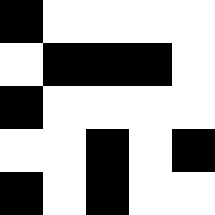[["black", "white", "white", "white", "white"], ["white", "black", "black", "black", "white"], ["black", "white", "white", "white", "white"], ["white", "white", "black", "white", "black"], ["black", "white", "black", "white", "white"]]